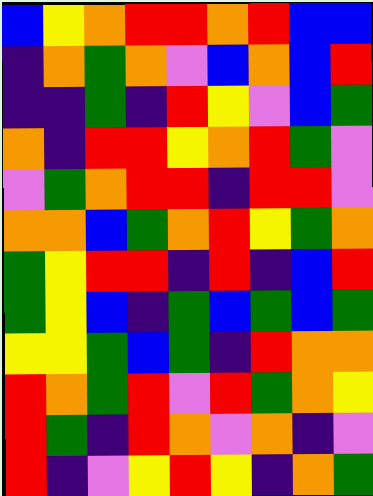[["blue", "yellow", "orange", "red", "red", "orange", "red", "blue", "blue"], ["indigo", "orange", "green", "orange", "violet", "blue", "orange", "blue", "red"], ["indigo", "indigo", "green", "indigo", "red", "yellow", "violet", "blue", "green"], ["orange", "indigo", "red", "red", "yellow", "orange", "red", "green", "violet"], ["violet", "green", "orange", "red", "red", "indigo", "red", "red", "violet"], ["orange", "orange", "blue", "green", "orange", "red", "yellow", "green", "orange"], ["green", "yellow", "red", "red", "indigo", "red", "indigo", "blue", "red"], ["green", "yellow", "blue", "indigo", "green", "blue", "green", "blue", "green"], ["yellow", "yellow", "green", "blue", "green", "indigo", "red", "orange", "orange"], ["red", "orange", "green", "red", "violet", "red", "green", "orange", "yellow"], ["red", "green", "indigo", "red", "orange", "violet", "orange", "indigo", "violet"], ["red", "indigo", "violet", "yellow", "red", "yellow", "indigo", "orange", "green"]]